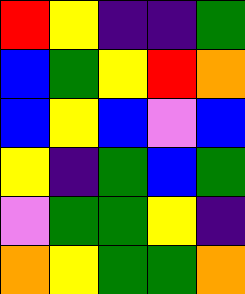[["red", "yellow", "indigo", "indigo", "green"], ["blue", "green", "yellow", "red", "orange"], ["blue", "yellow", "blue", "violet", "blue"], ["yellow", "indigo", "green", "blue", "green"], ["violet", "green", "green", "yellow", "indigo"], ["orange", "yellow", "green", "green", "orange"]]